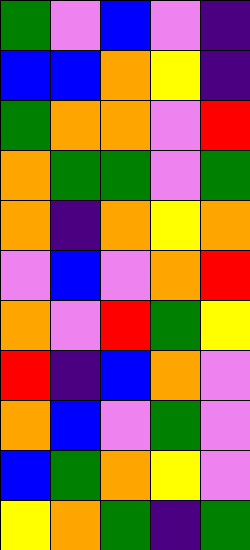[["green", "violet", "blue", "violet", "indigo"], ["blue", "blue", "orange", "yellow", "indigo"], ["green", "orange", "orange", "violet", "red"], ["orange", "green", "green", "violet", "green"], ["orange", "indigo", "orange", "yellow", "orange"], ["violet", "blue", "violet", "orange", "red"], ["orange", "violet", "red", "green", "yellow"], ["red", "indigo", "blue", "orange", "violet"], ["orange", "blue", "violet", "green", "violet"], ["blue", "green", "orange", "yellow", "violet"], ["yellow", "orange", "green", "indigo", "green"]]